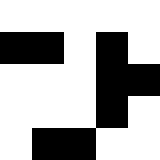[["white", "white", "white", "white", "white"], ["black", "black", "white", "black", "white"], ["white", "white", "white", "black", "black"], ["white", "white", "white", "black", "white"], ["white", "black", "black", "white", "white"]]